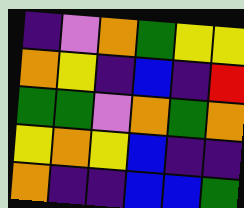[["indigo", "violet", "orange", "green", "yellow", "yellow"], ["orange", "yellow", "indigo", "blue", "indigo", "red"], ["green", "green", "violet", "orange", "green", "orange"], ["yellow", "orange", "yellow", "blue", "indigo", "indigo"], ["orange", "indigo", "indigo", "blue", "blue", "green"]]